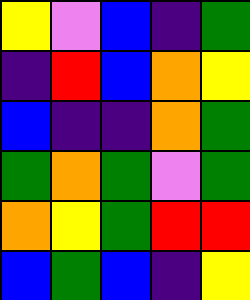[["yellow", "violet", "blue", "indigo", "green"], ["indigo", "red", "blue", "orange", "yellow"], ["blue", "indigo", "indigo", "orange", "green"], ["green", "orange", "green", "violet", "green"], ["orange", "yellow", "green", "red", "red"], ["blue", "green", "blue", "indigo", "yellow"]]